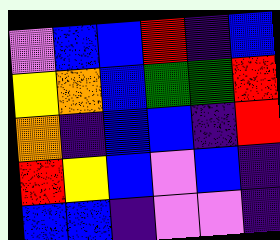[["violet", "blue", "blue", "red", "indigo", "blue"], ["yellow", "orange", "blue", "green", "green", "red"], ["orange", "indigo", "blue", "blue", "indigo", "red"], ["red", "yellow", "blue", "violet", "blue", "indigo"], ["blue", "blue", "indigo", "violet", "violet", "indigo"]]